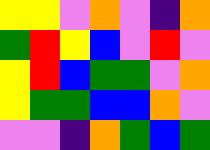[["yellow", "yellow", "violet", "orange", "violet", "indigo", "orange"], ["green", "red", "yellow", "blue", "violet", "red", "violet"], ["yellow", "red", "blue", "green", "green", "violet", "orange"], ["yellow", "green", "green", "blue", "blue", "orange", "violet"], ["violet", "violet", "indigo", "orange", "green", "blue", "green"]]